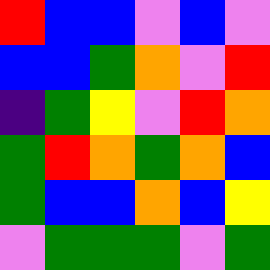[["red", "blue", "blue", "violet", "blue", "violet"], ["blue", "blue", "green", "orange", "violet", "red"], ["indigo", "green", "yellow", "violet", "red", "orange"], ["green", "red", "orange", "green", "orange", "blue"], ["green", "blue", "blue", "orange", "blue", "yellow"], ["violet", "green", "green", "green", "violet", "green"]]